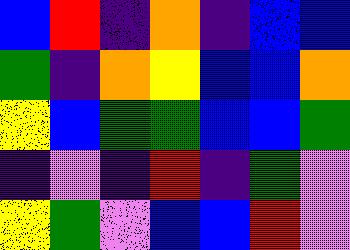[["blue", "red", "indigo", "orange", "indigo", "blue", "blue"], ["green", "indigo", "orange", "yellow", "blue", "blue", "orange"], ["yellow", "blue", "green", "green", "blue", "blue", "green"], ["indigo", "violet", "indigo", "red", "indigo", "green", "violet"], ["yellow", "green", "violet", "blue", "blue", "red", "violet"]]